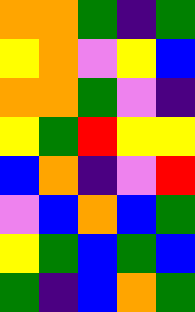[["orange", "orange", "green", "indigo", "green"], ["yellow", "orange", "violet", "yellow", "blue"], ["orange", "orange", "green", "violet", "indigo"], ["yellow", "green", "red", "yellow", "yellow"], ["blue", "orange", "indigo", "violet", "red"], ["violet", "blue", "orange", "blue", "green"], ["yellow", "green", "blue", "green", "blue"], ["green", "indigo", "blue", "orange", "green"]]